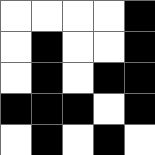[["white", "white", "white", "white", "black"], ["white", "black", "white", "white", "black"], ["white", "black", "white", "black", "black"], ["black", "black", "black", "white", "black"], ["white", "black", "white", "black", "white"]]